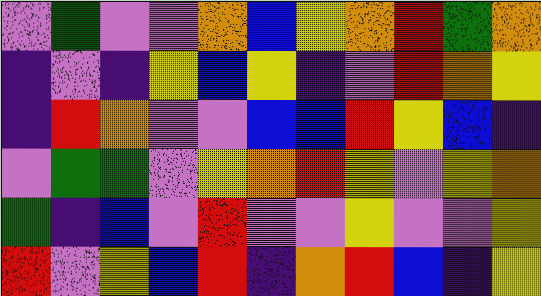[["violet", "green", "violet", "violet", "orange", "blue", "yellow", "orange", "red", "green", "orange"], ["indigo", "violet", "indigo", "yellow", "blue", "yellow", "indigo", "violet", "red", "orange", "yellow"], ["indigo", "red", "orange", "violet", "violet", "blue", "blue", "red", "yellow", "blue", "indigo"], ["violet", "green", "green", "violet", "yellow", "orange", "red", "yellow", "violet", "yellow", "orange"], ["green", "indigo", "blue", "violet", "red", "violet", "violet", "yellow", "violet", "violet", "yellow"], ["red", "violet", "yellow", "blue", "red", "indigo", "orange", "red", "blue", "indigo", "yellow"]]